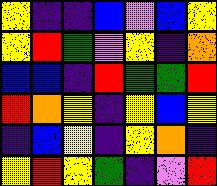[["yellow", "indigo", "indigo", "blue", "violet", "blue", "yellow"], ["yellow", "red", "green", "violet", "yellow", "indigo", "orange"], ["blue", "blue", "indigo", "red", "green", "green", "red"], ["red", "orange", "yellow", "indigo", "yellow", "blue", "yellow"], ["indigo", "blue", "yellow", "indigo", "yellow", "orange", "indigo"], ["yellow", "red", "yellow", "green", "indigo", "violet", "red"]]